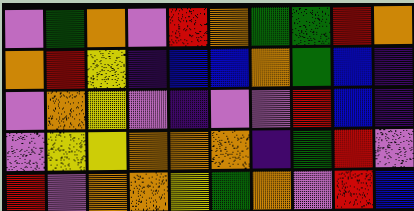[["violet", "green", "orange", "violet", "red", "orange", "green", "green", "red", "orange"], ["orange", "red", "yellow", "indigo", "blue", "blue", "orange", "green", "blue", "indigo"], ["violet", "orange", "yellow", "violet", "indigo", "violet", "violet", "red", "blue", "indigo"], ["violet", "yellow", "yellow", "orange", "orange", "orange", "indigo", "green", "red", "violet"], ["red", "violet", "orange", "orange", "yellow", "green", "orange", "violet", "red", "blue"]]